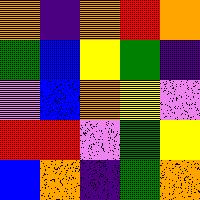[["orange", "indigo", "orange", "red", "orange"], ["green", "blue", "yellow", "green", "indigo"], ["violet", "blue", "orange", "yellow", "violet"], ["red", "red", "violet", "green", "yellow"], ["blue", "orange", "indigo", "green", "orange"]]